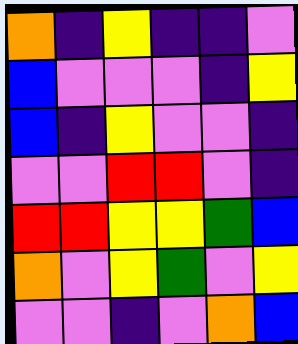[["orange", "indigo", "yellow", "indigo", "indigo", "violet"], ["blue", "violet", "violet", "violet", "indigo", "yellow"], ["blue", "indigo", "yellow", "violet", "violet", "indigo"], ["violet", "violet", "red", "red", "violet", "indigo"], ["red", "red", "yellow", "yellow", "green", "blue"], ["orange", "violet", "yellow", "green", "violet", "yellow"], ["violet", "violet", "indigo", "violet", "orange", "blue"]]